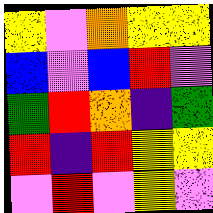[["yellow", "violet", "orange", "yellow", "yellow"], ["blue", "violet", "blue", "red", "violet"], ["green", "red", "orange", "indigo", "green"], ["red", "indigo", "red", "yellow", "yellow"], ["violet", "red", "violet", "yellow", "violet"]]